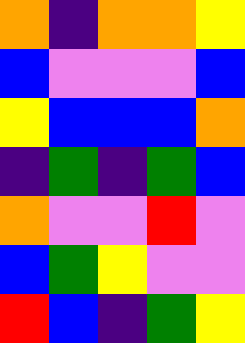[["orange", "indigo", "orange", "orange", "yellow"], ["blue", "violet", "violet", "violet", "blue"], ["yellow", "blue", "blue", "blue", "orange"], ["indigo", "green", "indigo", "green", "blue"], ["orange", "violet", "violet", "red", "violet"], ["blue", "green", "yellow", "violet", "violet"], ["red", "blue", "indigo", "green", "yellow"]]